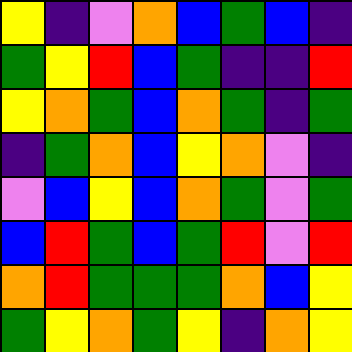[["yellow", "indigo", "violet", "orange", "blue", "green", "blue", "indigo"], ["green", "yellow", "red", "blue", "green", "indigo", "indigo", "red"], ["yellow", "orange", "green", "blue", "orange", "green", "indigo", "green"], ["indigo", "green", "orange", "blue", "yellow", "orange", "violet", "indigo"], ["violet", "blue", "yellow", "blue", "orange", "green", "violet", "green"], ["blue", "red", "green", "blue", "green", "red", "violet", "red"], ["orange", "red", "green", "green", "green", "orange", "blue", "yellow"], ["green", "yellow", "orange", "green", "yellow", "indigo", "orange", "yellow"]]